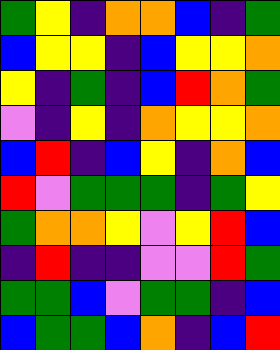[["green", "yellow", "indigo", "orange", "orange", "blue", "indigo", "green"], ["blue", "yellow", "yellow", "indigo", "blue", "yellow", "yellow", "orange"], ["yellow", "indigo", "green", "indigo", "blue", "red", "orange", "green"], ["violet", "indigo", "yellow", "indigo", "orange", "yellow", "yellow", "orange"], ["blue", "red", "indigo", "blue", "yellow", "indigo", "orange", "blue"], ["red", "violet", "green", "green", "green", "indigo", "green", "yellow"], ["green", "orange", "orange", "yellow", "violet", "yellow", "red", "blue"], ["indigo", "red", "indigo", "indigo", "violet", "violet", "red", "green"], ["green", "green", "blue", "violet", "green", "green", "indigo", "blue"], ["blue", "green", "green", "blue", "orange", "indigo", "blue", "red"]]